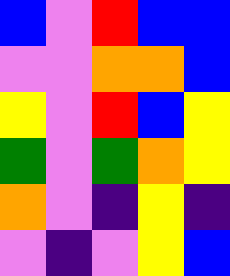[["blue", "violet", "red", "blue", "blue"], ["violet", "violet", "orange", "orange", "blue"], ["yellow", "violet", "red", "blue", "yellow"], ["green", "violet", "green", "orange", "yellow"], ["orange", "violet", "indigo", "yellow", "indigo"], ["violet", "indigo", "violet", "yellow", "blue"]]